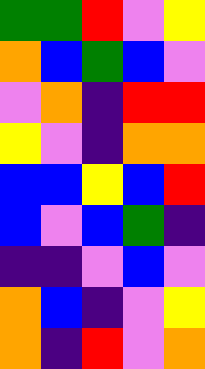[["green", "green", "red", "violet", "yellow"], ["orange", "blue", "green", "blue", "violet"], ["violet", "orange", "indigo", "red", "red"], ["yellow", "violet", "indigo", "orange", "orange"], ["blue", "blue", "yellow", "blue", "red"], ["blue", "violet", "blue", "green", "indigo"], ["indigo", "indigo", "violet", "blue", "violet"], ["orange", "blue", "indigo", "violet", "yellow"], ["orange", "indigo", "red", "violet", "orange"]]